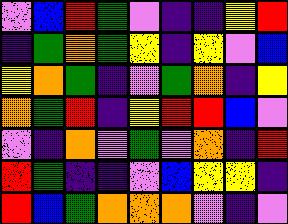[["violet", "blue", "red", "green", "violet", "indigo", "indigo", "yellow", "red"], ["indigo", "green", "orange", "green", "yellow", "indigo", "yellow", "violet", "blue"], ["yellow", "orange", "green", "indigo", "violet", "green", "orange", "indigo", "yellow"], ["orange", "green", "red", "indigo", "yellow", "red", "red", "blue", "violet"], ["violet", "indigo", "orange", "violet", "green", "violet", "orange", "indigo", "red"], ["red", "green", "indigo", "indigo", "violet", "blue", "yellow", "yellow", "indigo"], ["red", "blue", "green", "orange", "orange", "orange", "violet", "indigo", "violet"]]